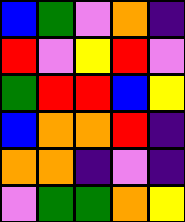[["blue", "green", "violet", "orange", "indigo"], ["red", "violet", "yellow", "red", "violet"], ["green", "red", "red", "blue", "yellow"], ["blue", "orange", "orange", "red", "indigo"], ["orange", "orange", "indigo", "violet", "indigo"], ["violet", "green", "green", "orange", "yellow"]]